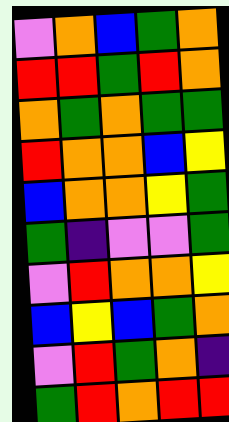[["violet", "orange", "blue", "green", "orange"], ["red", "red", "green", "red", "orange"], ["orange", "green", "orange", "green", "green"], ["red", "orange", "orange", "blue", "yellow"], ["blue", "orange", "orange", "yellow", "green"], ["green", "indigo", "violet", "violet", "green"], ["violet", "red", "orange", "orange", "yellow"], ["blue", "yellow", "blue", "green", "orange"], ["violet", "red", "green", "orange", "indigo"], ["green", "red", "orange", "red", "red"]]